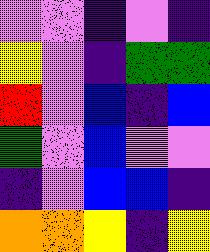[["violet", "violet", "indigo", "violet", "indigo"], ["yellow", "violet", "indigo", "green", "green"], ["red", "violet", "blue", "indigo", "blue"], ["green", "violet", "blue", "violet", "violet"], ["indigo", "violet", "blue", "blue", "indigo"], ["orange", "orange", "yellow", "indigo", "yellow"]]